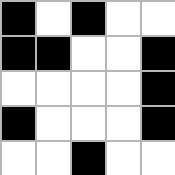[["black", "white", "black", "white", "white"], ["black", "black", "white", "white", "black"], ["white", "white", "white", "white", "black"], ["black", "white", "white", "white", "black"], ["white", "white", "black", "white", "white"]]